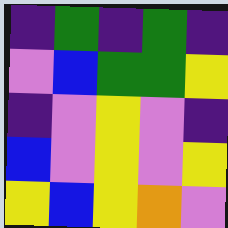[["indigo", "green", "indigo", "green", "indigo"], ["violet", "blue", "green", "green", "yellow"], ["indigo", "violet", "yellow", "violet", "indigo"], ["blue", "violet", "yellow", "violet", "yellow"], ["yellow", "blue", "yellow", "orange", "violet"]]